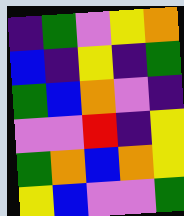[["indigo", "green", "violet", "yellow", "orange"], ["blue", "indigo", "yellow", "indigo", "green"], ["green", "blue", "orange", "violet", "indigo"], ["violet", "violet", "red", "indigo", "yellow"], ["green", "orange", "blue", "orange", "yellow"], ["yellow", "blue", "violet", "violet", "green"]]